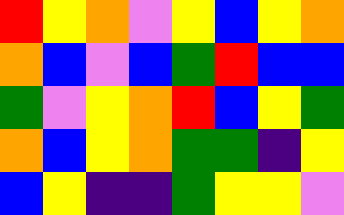[["red", "yellow", "orange", "violet", "yellow", "blue", "yellow", "orange"], ["orange", "blue", "violet", "blue", "green", "red", "blue", "blue"], ["green", "violet", "yellow", "orange", "red", "blue", "yellow", "green"], ["orange", "blue", "yellow", "orange", "green", "green", "indigo", "yellow"], ["blue", "yellow", "indigo", "indigo", "green", "yellow", "yellow", "violet"]]